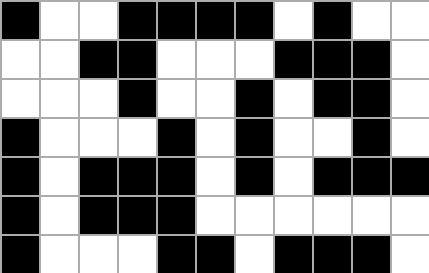[["black", "white", "white", "black", "black", "black", "black", "white", "black", "white", "white"], ["white", "white", "black", "black", "white", "white", "white", "black", "black", "black", "white"], ["white", "white", "white", "black", "white", "white", "black", "white", "black", "black", "white"], ["black", "white", "white", "white", "black", "white", "black", "white", "white", "black", "white"], ["black", "white", "black", "black", "black", "white", "black", "white", "black", "black", "black"], ["black", "white", "black", "black", "black", "white", "white", "white", "white", "white", "white"], ["black", "white", "white", "white", "black", "black", "white", "black", "black", "black", "white"]]